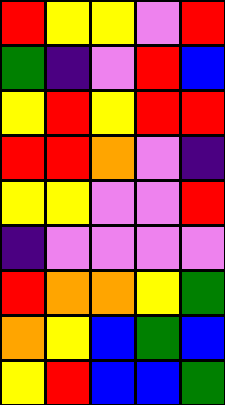[["red", "yellow", "yellow", "violet", "red"], ["green", "indigo", "violet", "red", "blue"], ["yellow", "red", "yellow", "red", "red"], ["red", "red", "orange", "violet", "indigo"], ["yellow", "yellow", "violet", "violet", "red"], ["indigo", "violet", "violet", "violet", "violet"], ["red", "orange", "orange", "yellow", "green"], ["orange", "yellow", "blue", "green", "blue"], ["yellow", "red", "blue", "blue", "green"]]